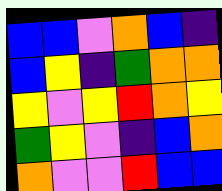[["blue", "blue", "violet", "orange", "blue", "indigo"], ["blue", "yellow", "indigo", "green", "orange", "orange"], ["yellow", "violet", "yellow", "red", "orange", "yellow"], ["green", "yellow", "violet", "indigo", "blue", "orange"], ["orange", "violet", "violet", "red", "blue", "blue"]]